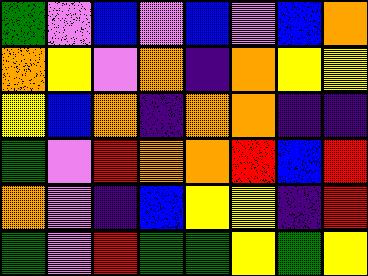[["green", "violet", "blue", "violet", "blue", "violet", "blue", "orange"], ["orange", "yellow", "violet", "orange", "indigo", "orange", "yellow", "yellow"], ["yellow", "blue", "orange", "indigo", "orange", "orange", "indigo", "indigo"], ["green", "violet", "red", "orange", "orange", "red", "blue", "red"], ["orange", "violet", "indigo", "blue", "yellow", "yellow", "indigo", "red"], ["green", "violet", "red", "green", "green", "yellow", "green", "yellow"]]